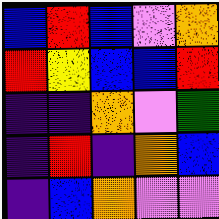[["blue", "red", "blue", "violet", "orange"], ["red", "yellow", "blue", "blue", "red"], ["indigo", "indigo", "orange", "violet", "green"], ["indigo", "red", "indigo", "orange", "blue"], ["indigo", "blue", "orange", "violet", "violet"]]